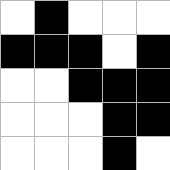[["white", "black", "white", "white", "white"], ["black", "black", "black", "white", "black"], ["white", "white", "black", "black", "black"], ["white", "white", "white", "black", "black"], ["white", "white", "white", "black", "white"]]